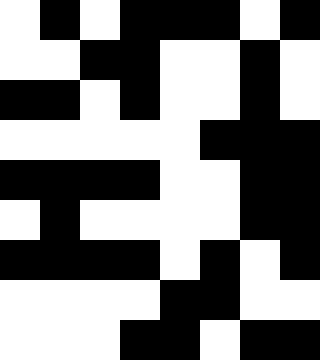[["white", "black", "white", "black", "black", "black", "white", "black"], ["white", "white", "black", "black", "white", "white", "black", "white"], ["black", "black", "white", "black", "white", "white", "black", "white"], ["white", "white", "white", "white", "white", "black", "black", "black"], ["black", "black", "black", "black", "white", "white", "black", "black"], ["white", "black", "white", "white", "white", "white", "black", "black"], ["black", "black", "black", "black", "white", "black", "white", "black"], ["white", "white", "white", "white", "black", "black", "white", "white"], ["white", "white", "white", "black", "black", "white", "black", "black"]]